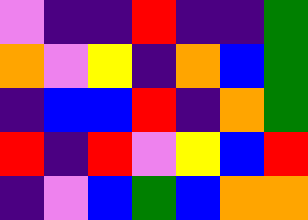[["violet", "indigo", "indigo", "red", "indigo", "indigo", "green"], ["orange", "violet", "yellow", "indigo", "orange", "blue", "green"], ["indigo", "blue", "blue", "red", "indigo", "orange", "green"], ["red", "indigo", "red", "violet", "yellow", "blue", "red"], ["indigo", "violet", "blue", "green", "blue", "orange", "orange"]]